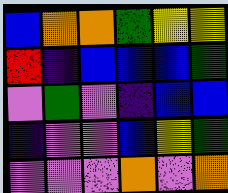[["blue", "orange", "orange", "green", "yellow", "yellow"], ["red", "indigo", "blue", "blue", "blue", "green"], ["violet", "green", "violet", "indigo", "blue", "blue"], ["indigo", "violet", "violet", "blue", "yellow", "green"], ["violet", "violet", "violet", "orange", "violet", "orange"]]